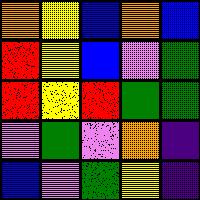[["orange", "yellow", "blue", "orange", "blue"], ["red", "yellow", "blue", "violet", "green"], ["red", "yellow", "red", "green", "green"], ["violet", "green", "violet", "orange", "indigo"], ["blue", "violet", "green", "yellow", "indigo"]]